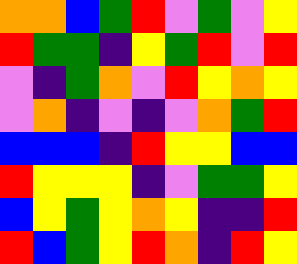[["orange", "orange", "blue", "green", "red", "violet", "green", "violet", "yellow"], ["red", "green", "green", "indigo", "yellow", "green", "red", "violet", "red"], ["violet", "indigo", "green", "orange", "violet", "red", "yellow", "orange", "yellow"], ["violet", "orange", "indigo", "violet", "indigo", "violet", "orange", "green", "red"], ["blue", "blue", "blue", "indigo", "red", "yellow", "yellow", "blue", "blue"], ["red", "yellow", "yellow", "yellow", "indigo", "violet", "green", "green", "yellow"], ["blue", "yellow", "green", "yellow", "orange", "yellow", "indigo", "indigo", "red"], ["red", "blue", "green", "yellow", "red", "orange", "indigo", "red", "yellow"]]